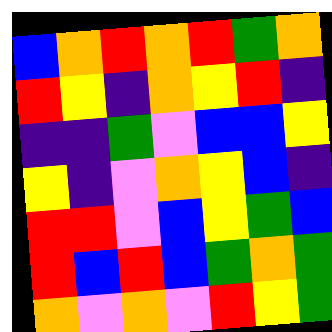[["blue", "orange", "red", "orange", "red", "green", "orange"], ["red", "yellow", "indigo", "orange", "yellow", "red", "indigo"], ["indigo", "indigo", "green", "violet", "blue", "blue", "yellow"], ["yellow", "indigo", "violet", "orange", "yellow", "blue", "indigo"], ["red", "red", "violet", "blue", "yellow", "green", "blue"], ["red", "blue", "red", "blue", "green", "orange", "green"], ["orange", "violet", "orange", "violet", "red", "yellow", "green"]]